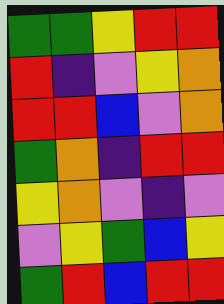[["green", "green", "yellow", "red", "red"], ["red", "indigo", "violet", "yellow", "orange"], ["red", "red", "blue", "violet", "orange"], ["green", "orange", "indigo", "red", "red"], ["yellow", "orange", "violet", "indigo", "violet"], ["violet", "yellow", "green", "blue", "yellow"], ["green", "red", "blue", "red", "red"]]